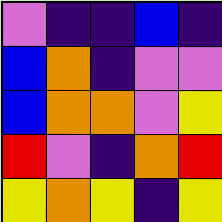[["violet", "indigo", "indigo", "blue", "indigo"], ["blue", "orange", "indigo", "violet", "violet"], ["blue", "orange", "orange", "violet", "yellow"], ["red", "violet", "indigo", "orange", "red"], ["yellow", "orange", "yellow", "indigo", "yellow"]]